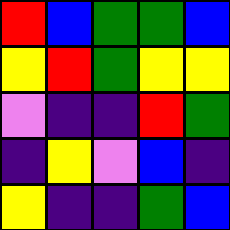[["red", "blue", "green", "green", "blue"], ["yellow", "red", "green", "yellow", "yellow"], ["violet", "indigo", "indigo", "red", "green"], ["indigo", "yellow", "violet", "blue", "indigo"], ["yellow", "indigo", "indigo", "green", "blue"]]